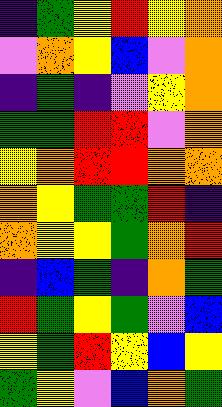[["indigo", "green", "yellow", "red", "yellow", "orange"], ["violet", "orange", "yellow", "blue", "violet", "orange"], ["indigo", "green", "indigo", "violet", "yellow", "orange"], ["green", "green", "red", "red", "violet", "orange"], ["yellow", "orange", "red", "red", "orange", "orange"], ["orange", "yellow", "green", "green", "red", "indigo"], ["orange", "yellow", "yellow", "green", "orange", "red"], ["indigo", "blue", "green", "indigo", "orange", "green"], ["red", "green", "yellow", "green", "violet", "blue"], ["yellow", "green", "red", "yellow", "blue", "yellow"], ["green", "yellow", "violet", "blue", "orange", "green"]]